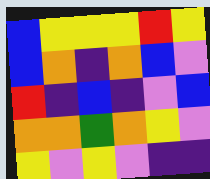[["blue", "yellow", "yellow", "yellow", "red", "yellow"], ["blue", "orange", "indigo", "orange", "blue", "violet"], ["red", "indigo", "blue", "indigo", "violet", "blue"], ["orange", "orange", "green", "orange", "yellow", "violet"], ["yellow", "violet", "yellow", "violet", "indigo", "indigo"]]